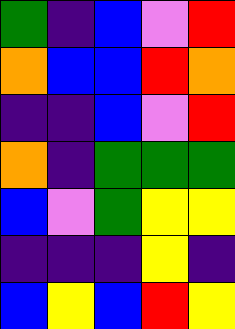[["green", "indigo", "blue", "violet", "red"], ["orange", "blue", "blue", "red", "orange"], ["indigo", "indigo", "blue", "violet", "red"], ["orange", "indigo", "green", "green", "green"], ["blue", "violet", "green", "yellow", "yellow"], ["indigo", "indigo", "indigo", "yellow", "indigo"], ["blue", "yellow", "blue", "red", "yellow"]]